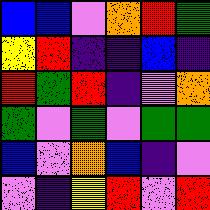[["blue", "blue", "violet", "orange", "red", "green"], ["yellow", "red", "indigo", "indigo", "blue", "indigo"], ["red", "green", "red", "indigo", "violet", "orange"], ["green", "violet", "green", "violet", "green", "green"], ["blue", "violet", "orange", "blue", "indigo", "violet"], ["violet", "indigo", "yellow", "red", "violet", "red"]]